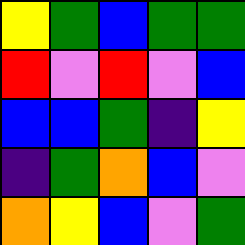[["yellow", "green", "blue", "green", "green"], ["red", "violet", "red", "violet", "blue"], ["blue", "blue", "green", "indigo", "yellow"], ["indigo", "green", "orange", "blue", "violet"], ["orange", "yellow", "blue", "violet", "green"]]